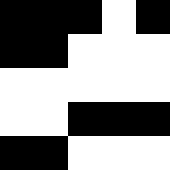[["black", "black", "black", "white", "black"], ["black", "black", "white", "white", "white"], ["white", "white", "white", "white", "white"], ["white", "white", "black", "black", "black"], ["black", "black", "white", "white", "white"]]